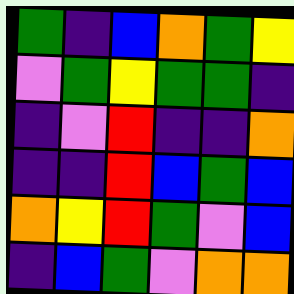[["green", "indigo", "blue", "orange", "green", "yellow"], ["violet", "green", "yellow", "green", "green", "indigo"], ["indigo", "violet", "red", "indigo", "indigo", "orange"], ["indigo", "indigo", "red", "blue", "green", "blue"], ["orange", "yellow", "red", "green", "violet", "blue"], ["indigo", "blue", "green", "violet", "orange", "orange"]]